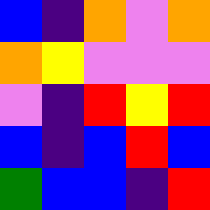[["blue", "indigo", "orange", "violet", "orange"], ["orange", "yellow", "violet", "violet", "violet"], ["violet", "indigo", "red", "yellow", "red"], ["blue", "indigo", "blue", "red", "blue"], ["green", "blue", "blue", "indigo", "red"]]